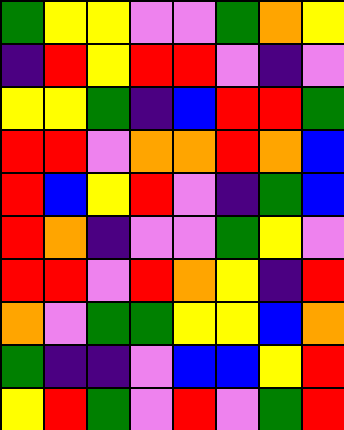[["green", "yellow", "yellow", "violet", "violet", "green", "orange", "yellow"], ["indigo", "red", "yellow", "red", "red", "violet", "indigo", "violet"], ["yellow", "yellow", "green", "indigo", "blue", "red", "red", "green"], ["red", "red", "violet", "orange", "orange", "red", "orange", "blue"], ["red", "blue", "yellow", "red", "violet", "indigo", "green", "blue"], ["red", "orange", "indigo", "violet", "violet", "green", "yellow", "violet"], ["red", "red", "violet", "red", "orange", "yellow", "indigo", "red"], ["orange", "violet", "green", "green", "yellow", "yellow", "blue", "orange"], ["green", "indigo", "indigo", "violet", "blue", "blue", "yellow", "red"], ["yellow", "red", "green", "violet", "red", "violet", "green", "red"]]